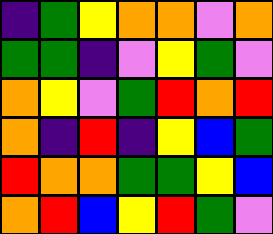[["indigo", "green", "yellow", "orange", "orange", "violet", "orange"], ["green", "green", "indigo", "violet", "yellow", "green", "violet"], ["orange", "yellow", "violet", "green", "red", "orange", "red"], ["orange", "indigo", "red", "indigo", "yellow", "blue", "green"], ["red", "orange", "orange", "green", "green", "yellow", "blue"], ["orange", "red", "blue", "yellow", "red", "green", "violet"]]